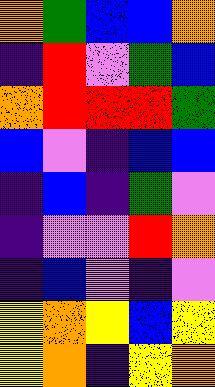[["orange", "green", "blue", "blue", "orange"], ["indigo", "red", "violet", "green", "blue"], ["orange", "red", "red", "red", "green"], ["blue", "violet", "indigo", "blue", "blue"], ["indigo", "blue", "indigo", "green", "violet"], ["indigo", "violet", "violet", "red", "orange"], ["indigo", "blue", "violet", "indigo", "violet"], ["yellow", "orange", "yellow", "blue", "yellow"], ["yellow", "orange", "indigo", "yellow", "orange"]]